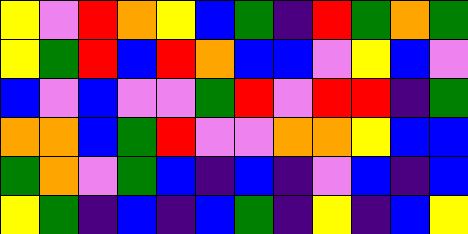[["yellow", "violet", "red", "orange", "yellow", "blue", "green", "indigo", "red", "green", "orange", "green"], ["yellow", "green", "red", "blue", "red", "orange", "blue", "blue", "violet", "yellow", "blue", "violet"], ["blue", "violet", "blue", "violet", "violet", "green", "red", "violet", "red", "red", "indigo", "green"], ["orange", "orange", "blue", "green", "red", "violet", "violet", "orange", "orange", "yellow", "blue", "blue"], ["green", "orange", "violet", "green", "blue", "indigo", "blue", "indigo", "violet", "blue", "indigo", "blue"], ["yellow", "green", "indigo", "blue", "indigo", "blue", "green", "indigo", "yellow", "indigo", "blue", "yellow"]]